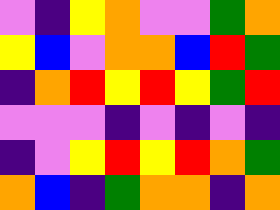[["violet", "indigo", "yellow", "orange", "violet", "violet", "green", "orange"], ["yellow", "blue", "violet", "orange", "orange", "blue", "red", "green"], ["indigo", "orange", "red", "yellow", "red", "yellow", "green", "red"], ["violet", "violet", "violet", "indigo", "violet", "indigo", "violet", "indigo"], ["indigo", "violet", "yellow", "red", "yellow", "red", "orange", "green"], ["orange", "blue", "indigo", "green", "orange", "orange", "indigo", "orange"]]